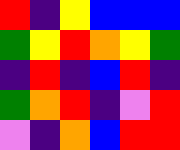[["red", "indigo", "yellow", "blue", "blue", "blue"], ["green", "yellow", "red", "orange", "yellow", "green"], ["indigo", "red", "indigo", "blue", "red", "indigo"], ["green", "orange", "red", "indigo", "violet", "red"], ["violet", "indigo", "orange", "blue", "red", "red"]]